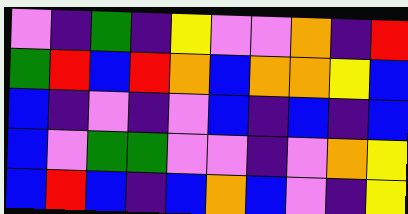[["violet", "indigo", "green", "indigo", "yellow", "violet", "violet", "orange", "indigo", "red"], ["green", "red", "blue", "red", "orange", "blue", "orange", "orange", "yellow", "blue"], ["blue", "indigo", "violet", "indigo", "violet", "blue", "indigo", "blue", "indigo", "blue"], ["blue", "violet", "green", "green", "violet", "violet", "indigo", "violet", "orange", "yellow"], ["blue", "red", "blue", "indigo", "blue", "orange", "blue", "violet", "indigo", "yellow"]]